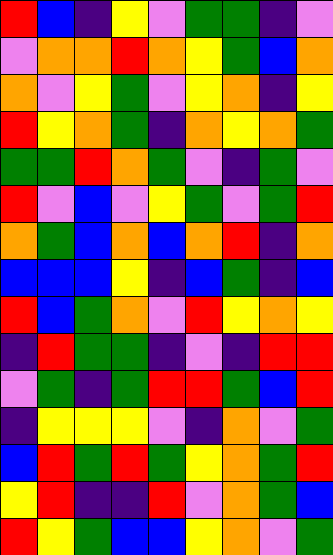[["red", "blue", "indigo", "yellow", "violet", "green", "green", "indigo", "violet"], ["violet", "orange", "orange", "red", "orange", "yellow", "green", "blue", "orange"], ["orange", "violet", "yellow", "green", "violet", "yellow", "orange", "indigo", "yellow"], ["red", "yellow", "orange", "green", "indigo", "orange", "yellow", "orange", "green"], ["green", "green", "red", "orange", "green", "violet", "indigo", "green", "violet"], ["red", "violet", "blue", "violet", "yellow", "green", "violet", "green", "red"], ["orange", "green", "blue", "orange", "blue", "orange", "red", "indigo", "orange"], ["blue", "blue", "blue", "yellow", "indigo", "blue", "green", "indigo", "blue"], ["red", "blue", "green", "orange", "violet", "red", "yellow", "orange", "yellow"], ["indigo", "red", "green", "green", "indigo", "violet", "indigo", "red", "red"], ["violet", "green", "indigo", "green", "red", "red", "green", "blue", "red"], ["indigo", "yellow", "yellow", "yellow", "violet", "indigo", "orange", "violet", "green"], ["blue", "red", "green", "red", "green", "yellow", "orange", "green", "red"], ["yellow", "red", "indigo", "indigo", "red", "violet", "orange", "green", "blue"], ["red", "yellow", "green", "blue", "blue", "yellow", "orange", "violet", "green"]]